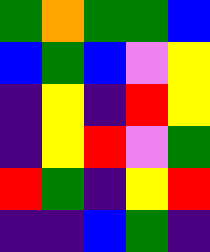[["green", "orange", "green", "green", "blue"], ["blue", "green", "blue", "violet", "yellow"], ["indigo", "yellow", "indigo", "red", "yellow"], ["indigo", "yellow", "red", "violet", "green"], ["red", "green", "indigo", "yellow", "red"], ["indigo", "indigo", "blue", "green", "indigo"]]